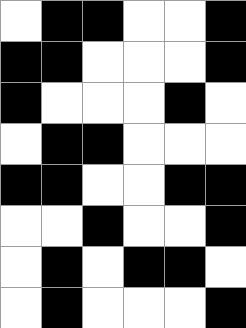[["white", "black", "black", "white", "white", "black"], ["black", "black", "white", "white", "white", "black"], ["black", "white", "white", "white", "black", "white"], ["white", "black", "black", "white", "white", "white"], ["black", "black", "white", "white", "black", "black"], ["white", "white", "black", "white", "white", "black"], ["white", "black", "white", "black", "black", "white"], ["white", "black", "white", "white", "white", "black"]]